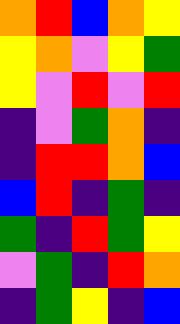[["orange", "red", "blue", "orange", "yellow"], ["yellow", "orange", "violet", "yellow", "green"], ["yellow", "violet", "red", "violet", "red"], ["indigo", "violet", "green", "orange", "indigo"], ["indigo", "red", "red", "orange", "blue"], ["blue", "red", "indigo", "green", "indigo"], ["green", "indigo", "red", "green", "yellow"], ["violet", "green", "indigo", "red", "orange"], ["indigo", "green", "yellow", "indigo", "blue"]]